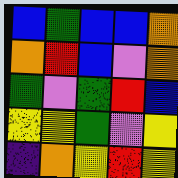[["blue", "green", "blue", "blue", "orange"], ["orange", "red", "blue", "violet", "orange"], ["green", "violet", "green", "red", "blue"], ["yellow", "yellow", "green", "violet", "yellow"], ["indigo", "orange", "yellow", "red", "yellow"]]